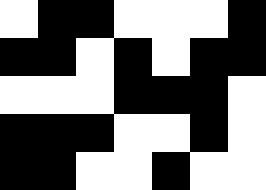[["white", "black", "black", "white", "white", "white", "black"], ["black", "black", "white", "black", "white", "black", "black"], ["white", "white", "white", "black", "black", "black", "white"], ["black", "black", "black", "white", "white", "black", "white"], ["black", "black", "white", "white", "black", "white", "white"]]